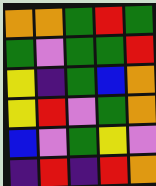[["orange", "orange", "green", "red", "green"], ["green", "violet", "green", "green", "red"], ["yellow", "indigo", "green", "blue", "orange"], ["yellow", "red", "violet", "green", "orange"], ["blue", "violet", "green", "yellow", "violet"], ["indigo", "red", "indigo", "red", "orange"]]